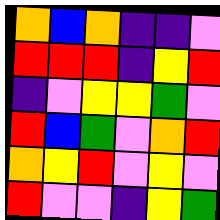[["orange", "blue", "orange", "indigo", "indigo", "violet"], ["red", "red", "red", "indigo", "yellow", "red"], ["indigo", "violet", "yellow", "yellow", "green", "violet"], ["red", "blue", "green", "violet", "orange", "red"], ["orange", "yellow", "red", "violet", "yellow", "violet"], ["red", "violet", "violet", "indigo", "yellow", "green"]]